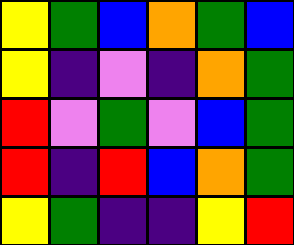[["yellow", "green", "blue", "orange", "green", "blue"], ["yellow", "indigo", "violet", "indigo", "orange", "green"], ["red", "violet", "green", "violet", "blue", "green"], ["red", "indigo", "red", "blue", "orange", "green"], ["yellow", "green", "indigo", "indigo", "yellow", "red"]]